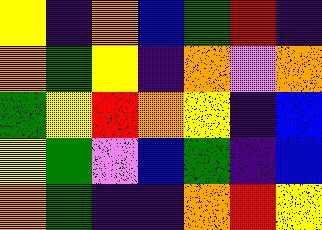[["yellow", "indigo", "orange", "blue", "green", "red", "indigo"], ["orange", "green", "yellow", "indigo", "orange", "violet", "orange"], ["green", "yellow", "red", "orange", "yellow", "indigo", "blue"], ["yellow", "green", "violet", "blue", "green", "indigo", "blue"], ["orange", "green", "indigo", "indigo", "orange", "red", "yellow"]]